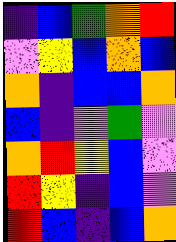[["indigo", "blue", "green", "orange", "red"], ["violet", "yellow", "blue", "orange", "blue"], ["orange", "indigo", "blue", "blue", "orange"], ["blue", "indigo", "violet", "green", "violet"], ["orange", "red", "yellow", "blue", "violet"], ["red", "yellow", "indigo", "blue", "violet"], ["red", "blue", "indigo", "blue", "orange"]]